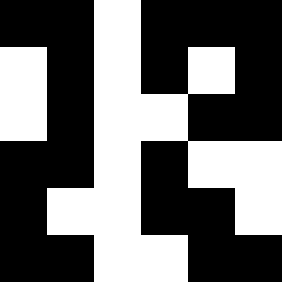[["black", "black", "white", "black", "black", "black"], ["white", "black", "white", "black", "white", "black"], ["white", "black", "white", "white", "black", "black"], ["black", "black", "white", "black", "white", "white"], ["black", "white", "white", "black", "black", "white"], ["black", "black", "white", "white", "black", "black"]]